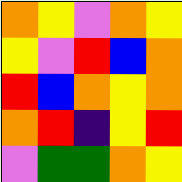[["orange", "yellow", "violet", "orange", "yellow"], ["yellow", "violet", "red", "blue", "orange"], ["red", "blue", "orange", "yellow", "orange"], ["orange", "red", "indigo", "yellow", "red"], ["violet", "green", "green", "orange", "yellow"]]